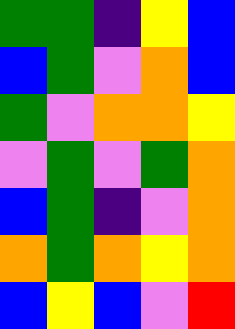[["green", "green", "indigo", "yellow", "blue"], ["blue", "green", "violet", "orange", "blue"], ["green", "violet", "orange", "orange", "yellow"], ["violet", "green", "violet", "green", "orange"], ["blue", "green", "indigo", "violet", "orange"], ["orange", "green", "orange", "yellow", "orange"], ["blue", "yellow", "blue", "violet", "red"]]